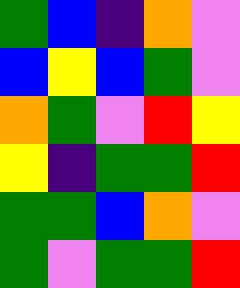[["green", "blue", "indigo", "orange", "violet"], ["blue", "yellow", "blue", "green", "violet"], ["orange", "green", "violet", "red", "yellow"], ["yellow", "indigo", "green", "green", "red"], ["green", "green", "blue", "orange", "violet"], ["green", "violet", "green", "green", "red"]]